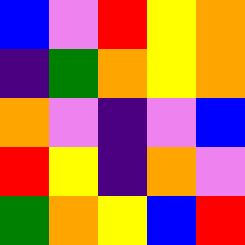[["blue", "violet", "red", "yellow", "orange"], ["indigo", "green", "orange", "yellow", "orange"], ["orange", "violet", "indigo", "violet", "blue"], ["red", "yellow", "indigo", "orange", "violet"], ["green", "orange", "yellow", "blue", "red"]]